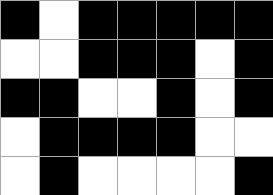[["black", "white", "black", "black", "black", "black", "black"], ["white", "white", "black", "black", "black", "white", "black"], ["black", "black", "white", "white", "black", "white", "black"], ["white", "black", "black", "black", "black", "white", "white"], ["white", "black", "white", "white", "white", "white", "black"]]